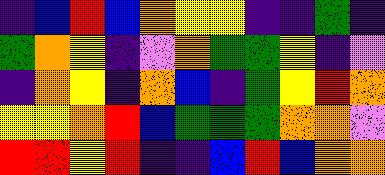[["indigo", "blue", "red", "blue", "orange", "yellow", "yellow", "indigo", "indigo", "green", "indigo"], ["green", "orange", "yellow", "indigo", "violet", "orange", "green", "green", "yellow", "indigo", "violet"], ["indigo", "orange", "yellow", "indigo", "orange", "blue", "indigo", "green", "yellow", "red", "orange"], ["yellow", "yellow", "orange", "red", "blue", "green", "green", "green", "orange", "orange", "violet"], ["red", "red", "yellow", "red", "indigo", "indigo", "blue", "red", "blue", "orange", "orange"]]